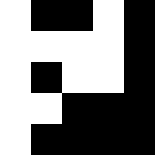[["white", "black", "black", "white", "black"], ["white", "white", "white", "white", "black"], ["white", "black", "white", "white", "black"], ["white", "white", "black", "black", "black"], ["white", "black", "black", "black", "black"]]